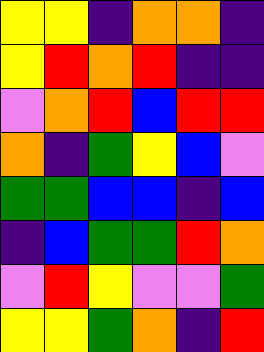[["yellow", "yellow", "indigo", "orange", "orange", "indigo"], ["yellow", "red", "orange", "red", "indigo", "indigo"], ["violet", "orange", "red", "blue", "red", "red"], ["orange", "indigo", "green", "yellow", "blue", "violet"], ["green", "green", "blue", "blue", "indigo", "blue"], ["indigo", "blue", "green", "green", "red", "orange"], ["violet", "red", "yellow", "violet", "violet", "green"], ["yellow", "yellow", "green", "orange", "indigo", "red"]]